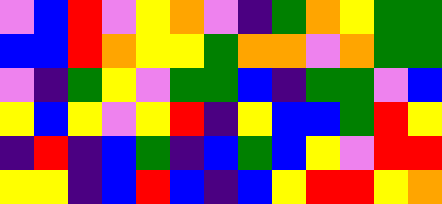[["violet", "blue", "red", "violet", "yellow", "orange", "violet", "indigo", "green", "orange", "yellow", "green", "green"], ["blue", "blue", "red", "orange", "yellow", "yellow", "green", "orange", "orange", "violet", "orange", "green", "green"], ["violet", "indigo", "green", "yellow", "violet", "green", "green", "blue", "indigo", "green", "green", "violet", "blue"], ["yellow", "blue", "yellow", "violet", "yellow", "red", "indigo", "yellow", "blue", "blue", "green", "red", "yellow"], ["indigo", "red", "indigo", "blue", "green", "indigo", "blue", "green", "blue", "yellow", "violet", "red", "red"], ["yellow", "yellow", "indigo", "blue", "red", "blue", "indigo", "blue", "yellow", "red", "red", "yellow", "orange"]]